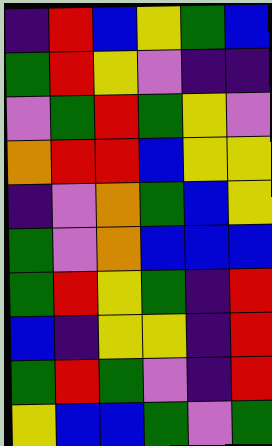[["indigo", "red", "blue", "yellow", "green", "blue"], ["green", "red", "yellow", "violet", "indigo", "indigo"], ["violet", "green", "red", "green", "yellow", "violet"], ["orange", "red", "red", "blue", "yellow", "yellow"], ["indigo", "violet", "orange", "green", "blue", "yellow"], ["green", "violet", "orange", "blue", "blue", "blue"], ["green", "red", "yellow", "green", "indigo", "red"], ["blue", "indigo", "yellow", "yellow", "indigo", "red"], ["green", "red", "green", "violet", "indigo", "red"], ["yellow", "blue", "blue", "green", "violet", "green"]]